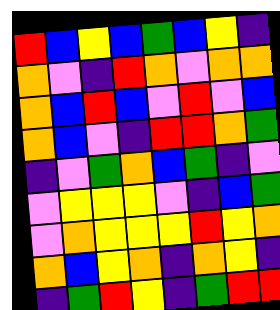[["red", "blue", "yellow", "blue", "green", "blue", "yellow", "indigo"], ["orange", "violet", "indigo", "red", "orange", "violet", "orange", "orange"], ["orange", "blue", "red", "blue", "violet", "red", "violet", "blue"], ["orange", "blue", "violet", "indigo", "red", "red", "orange", "green"], ["indigo", "violet", "green", "orange", "blue", "green", "indigo", "violet"], ["violet", "yellow", "yellow", "yellow", "violet", "indigo", "blue", "green"], ["violet", "orange", "yellow", "yellow", "yellow", "red", "yellow", "orange"], ["orange", "blue", "yellow", "orange", "indigo", "orange", "yellow", "indigo"], ["indigo", "green", "red", "yellow", "indigo", "green", "red", "red"]]